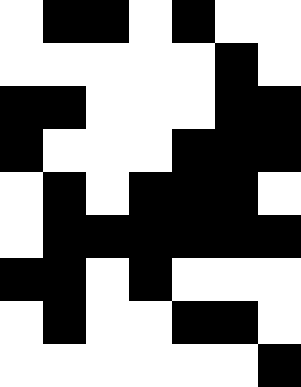[["white", "black", "black", "white", "black", "white", "white"], ["white", "white", "white", "white", "white", "black", "white"], ["black", "black", "white", "white", "white", "black", "black"], ["black", "white", "white", "white", "black", "black", "black"], ["white", "black", "white", "black", "black", "black", "white"], ["white", "black", "black", "black", "black", "black", "black"], ["black", "black", "white", "black", "white", "white", "white"], ["white", "black", "white", "white", "black", "black", "white"], ["white", "white", "white", "white", "white", "white", "black"]]